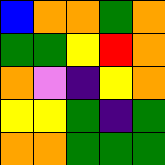[["blue", "orange", "orange", "green", "orange"], ["green", "green", "yellow", "red", "orange"], ["orange", "violet", "indigo", "yellow", "orange"], ["yellow", "yellow", "green", "indigo", "green"], ["orange", "orange", "green", "green", "green"]]